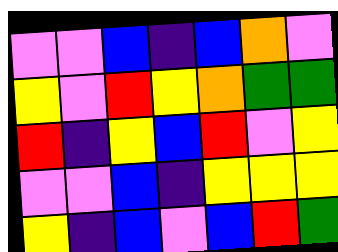[["violet", "violet", "blue", "indigo", "blue", "orange", "violet"], ["yellow", "violet", "red", "yellow", "orange", "green", "green"], ["red", "indigo", "yellow", "blue", "red", "violet", "yellow"], ["violet", "violet", "blue", "indigo", "yellow", "yellow", "yellow"], ["yellow", "indigo", "blue", "violet", "blue", "red", "green"]]